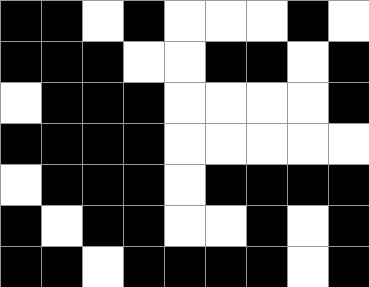[["black", "black", "white", "black", "white", "white", "white", "black", "white"], ["black", "black", "black", "white", "white", "black", "black", "white", "black"], ["white", "black", "black", "black", "white", "white", "white", "white", "black"], ["black", "black", "black", "black", "white", "white", "white", "white", "white"], ["white", "black", "black", "black", "white", "black", "black", "black", "black"], ["black", "white", "black", "black", "white", "white", "black", "white", "black"], ["black", "black", "white", "black", "black", "black", "black", "white", "black"]]